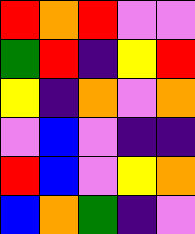[["red", "orange", "red", "violet", "violet"], ["green", "red", "indigo", "yellow", "red"], ["yellow", "indigo", "orange", "violet", "orange"], ["violet", "blue", "violet", "indigo", "indigo"], ["red", "blue", "violet", "yellow", "orange"], ["blue", "orange", "green", "indigo", "violet"]]